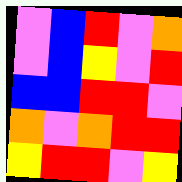[["violet", "blue", "red", "violet", "orange"], ["violet", "blue", "yellow", "violet", "red"], ["blue", "blue", "red", "red", "violet"], ["orange", "violet", "orange", "red", "red"], ["yellow", "red", "red", "violet", "yellow"]]